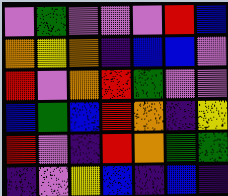[["violet", "green", "violet", "violet", "violet", "red", "blue"], ["orange", "yellow", "orange", "indigo", "blue", "blue", "violet"], ["red", "violet", "orange", "red", "green", "violet", "violet"], ["blue", "green", "blue", "red", "orange", "indigo", "yellow"], ["red", "violet", "indigo", "red", "orange", "green", "green"], ["indigo", "violet", "yellow", "blue", "indigo", "blue", "indigo"]]